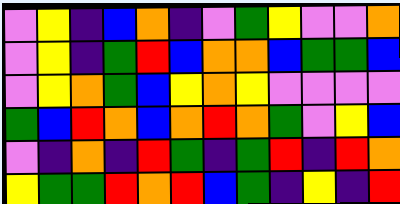[["violet", "yellow", "indigo", "blue", "orange", "indigo", "violet", "green", "yellow", "violet", "violet", "orange"], ["violet", "yellow", "indigo", "green", "red", "blue", "orange", "orange", "blue", "green", "green", "blue"], ["violet", "yellow", "orange", "green", "blue", "yellow", "orange", "yellow", "violet", "violet", "violet", "violet"], ["green", "blue", "red", "orange", "blue", "orange", "red", "orange", "green", "violet", "yellow", "blue"], ["violet", "indigo", "orange", "indigo", "red", "green", "indigo", "green", "red", "indigo", "red", "orange"], ["yellow", "green", "green", "red", "orange", "red", "blue", "green", "indigo", "yellow", "indigo", "red"]]